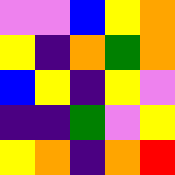[["violet", "violet", "blue", "yellow", "orange"], ["yellow", "indigo", "orange", "green", "orange"], ["blue", "yellow", "indigo", "yellow", "violet"], ["indigo", "indigo", "green", "violet", "yellow"], ["yellow", "orange", "indigo", "orange", "red"]]